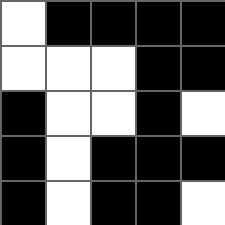[["white", "black", "black", "black", "black"], ["white", "white", "white", "black", "black"], ["black", "white", "white", "black", "white"], ["black", "white", "black", "black", "black"], ["black", "white", "black", "black", "white"]]